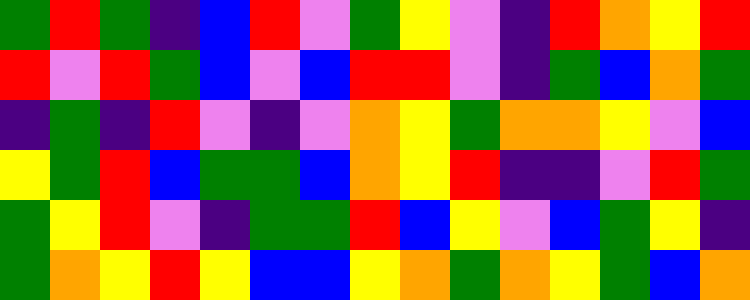[["green", "red", "green", "indigo", "blue", "red", "violet", "green", "yellow", "violet", "indigo", "red", "orange", "yellow", "red"], ["red", "violet", "red", "green", "blue", "violet", "blue", "red", "red", "violet", "indigo", "green", "blue", "orange", "green"], ["indigo", "green", "indigo", "red", "violet", "indigo", "violet", "orange", "yellow", "green", "orange", "orange", "yellow", "violet", "blue"], ["yellow", "green", "red", "blue", "green", "green", "blue", "orange", "yellow", "red", "indigo", "indigo", "violet", "red", "green"], ["green", "yellow", "red", "violet", "indigo", "green", "green", "red", "blue", "yellow", "violet", "blue", "green", "yellow", "indigo"], ["green", "orange", "yellow", "red", "yellow", "blue", "blue", "yellow", "orange", "green", "orange", "yellow", "green", "blue", "orange"]]